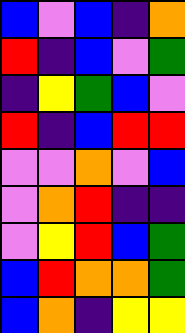[["blue", "violet", "blue", "indigo", "orange"], ["red", "indigo", "blue", "violet", "green"], ["indigo", "yellow", "green", "blue", "violet"], ["red", "indigo", "blue", "red", "red"], ["violet", "violet", "orange", "violet", "blue"], ["violet", "orange", "red", "indigo", "indigo"], ["violet", "yellow", "red", "blue", "green"], ["blue", "red", "orange", "orange", "green"], ["blue", "orange", "indigo", "yellow", "yellow"]]